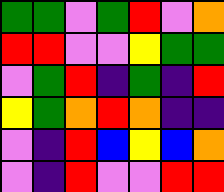[["green", "green", "violet", "green", "red", "violet", "orange"], ["red", "red", "violet", "violet", "yellow", "green", "green"], ["violet", "green", "red", "indigo", "green", "indigo", "red"], ["yellow", "green", "orange", "red", "orange", "indigo", "indigo"], ["violet", "indigo", "red", "blue", "yellow", "blue", "orange"], ["violet", "indigo", "red", "violet", "violet", "red", "red"]]